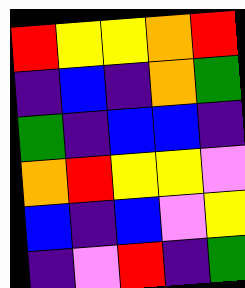[["red", "yellow", "yellow", "orange", "red"], ["indigo", "blue", "indigo", "orange", "green"], ["green", "indigo", "blue", "blue", "indigo"], ["orange", "red", "yellow", "yellow", "violet"], ["blue", "indigo", "blue", "violet", "yellow"], ["indigo", "violet", "red", "indigo", "green"]]